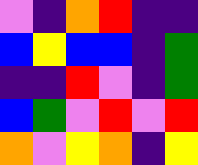[["violet", "indigo", "orange", "red", "indigo", "indigo"], ["blue", "yellow", "blue", "blue", "indigo", "green"], ["indigo", "indigo", "red", "violet", "indigo", "green"], ["blue", "green", "violet", "red", "violet", "red"], ["orange", "violet", "yellow", "orange", "indigo", "yellow"]]